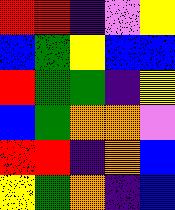[["red", "red", "indigo", "violet", "yellow"], ["blue", "green", "yellow", "blue", "blue"], ["red", "green", "green", "indigo", "yellow"], ["blue", "green", "orange", "orange", "violet"], ["red", "red", "indigo", "orange", "blue"], ["yellow", "green", "orange", "indigo", "blue"]]